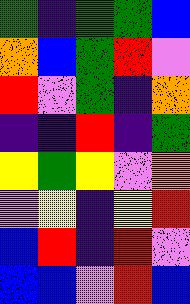[["green", "indigo", "green", "green", "blue"], ["orange", "blue", "green", "red", "violet"], ["red", "violet", "green", "indigo", "orange"], ["indigo", "indigo", "red", "indigo", "green"], ["yellow", "green", "yellow", "violet", "orange"], ["violet", "yellow", "indigo", "yellow", "red"], ["blue", "red", "indigo", "red", "violet"], ["blue", "blue", "violet", "red", "blue"]]